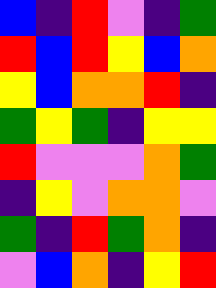[["blue", "indigo", "red", "violet", "indigo", "green"], ["red", "blue", "red", "yellow", "blue", "orange"], ["yellow", "blue", "orange", "orange", "red", "indigo"], ["green", "yellow", "green", "indigo", "yellow", "yellow"], ["red", "violet", "violet", "violet", "orange", "green"], ["indigo", "yellow", "violet", "orange", "orange", "violet"], ["green", "indigo", "red", "green", "orange", "indigo"], ["violet", "blue", "orange", "indigo", "yellow", "red"]]